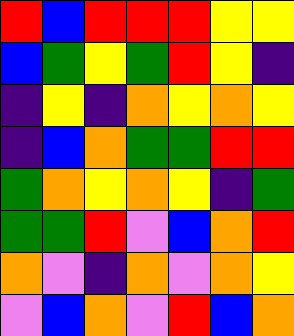[["red", "blue", "red", "red", "red", "yellow", "yellow"], ["blue", "green", "yellow", "green", "red", "yellow", "indigo"], ["indigo", "yellow", "indigo", "orange", "yellow", "orange", "yellow"], ["indigo", "blue", "orange", "green", "green", "red", "red"], ["green", "orange", "yellow", "orange", "yellow", "indigo", "green"], ["green", "green", "red", "violet", "blue", "orange", "red"], ["orange", "violet", "indigo", "orange", "violet", "orange", "yellow"], ["violet", "blue", "orange", "violet", "red", "blue", "orange"]]